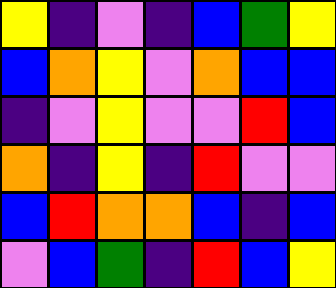[["yellow", "indigo", "violet", "indigo", "blue", "green", "yellow"], ["blue", "orange", "yellow", "violet", "orange", "blue", "blue"], ["indigo", "violet", "yellow", "violet", "violet", "red", "blue"], ["orange", "indigo", "yellow", "indigo", "red", "violet", "violet"], ["blue", "red", "orange", "orange", "blue", "indigo", "blue"], ["violet", "blue", "green", "indigo", "red", "blue", "yellow"]]